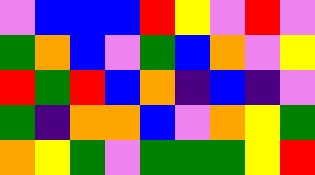[["violet", "blue", "blue", "blue", "red", "yellow", "violet", "red", "violet"], ["green", "orange", "blue", "violet", "green", "blue", "orange", "violet", "yellow"], ["red", "green", "red", "blue", "orange", "indigo", "blue", "indigo", "violet"], ["green", "indigo", "orange", "orange", "blue", "violet", "orange", "yellow", "green"], ["orange", "yellow", "green", "violet", "green", "green", "green", "yellow", "red"]]